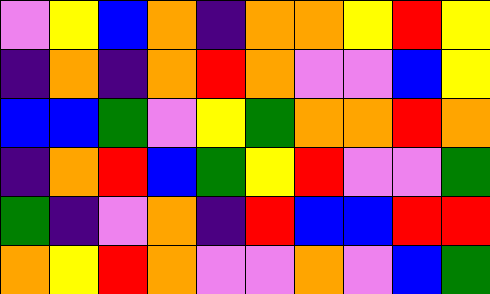[["violet", "yellow", "blue", "orange", "indigo", "orange", "orange", "yellow", "red", "yellow"], ["indigo", "orange", "indigo", "orange", "red", "orange", "violet", "violet", "blue", "yellow"], ["blue", "blue", "green", "violet", "yellow", "green", "orange", "orange", "red", "orange"], ["indigo", "orange", "red", "blue", "green", "yellow", "red", "violet", "violet", "green"], ["green", "indigo", "violet", "orange", "indigo", "red", "blue", "blue", "red", "red"], ["orange", "yellow", "red", "orange", "violet", "violet", "orange", "violet", "blue", "green"]]